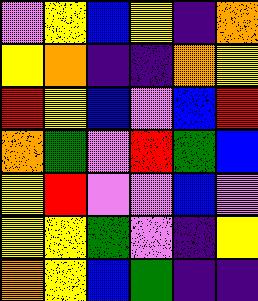[["violet", "yellow", "blue", "yellow", "indigo", "orange"], ["yellow", "orange", "indigo", "indigo", "orange", "yellow"], ["red", "yellow", "blue", "violet", "blue", "red"], ["orange", "green", "violet", "red", "green", "blue"], ["yellow", "red", "violet", "violet", "blue", "violet"], ["yellow", "yellow", "green", "violet", "indigo", "yellow"], ["orange", "yellow", "blue", "green", "indigo", "indigo"]]